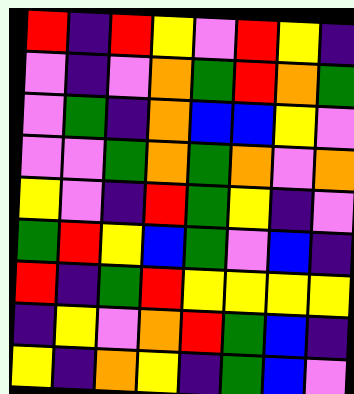[["red", "indigo", "red", "yellow", "violet", "red", "yellow", "indigo"], ["violet", "indigo", "violet", "orange", "green", "red", "orange", "green"], ["violet", "green", "indigo", "orange", "blue", "blue", "yellow", "violet"], ["violet", "violet", "green", "orange", "green", "orange", "violet", "orange"], ["yellow", "violet", "indigo", "red", "green", "yellow", "indigo", "violet"], ["green", "red", "yellow", "blue", "green", "violet", "blue", "indigo"], ["red", "indigo", "green", "red", "yellow", "yellow", "yellow", "yellow"], ["indigo", "yellow", "violet", "orange", "red", "green", "blue", "indigo"], ["yellow", "indigo", "orange", "yellow", "indigo", "green", "blue", "violet"]]